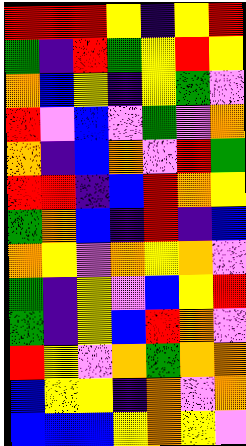[["red", "red", "red", "yellow", "indigo", "yellow", "red"], ["green", "indigo", "red", "green", "yellow", "red", "yellow"], ["orange", "blue", "yellow", "indigo", "yellow", "green", "violet"], ["red", "violet", "blue", "violet", "green", "violet", "orange"], ["orange", "indigo", "blue", "orange", "violet", "red", "green"], ["red", "red", "indigo", "blue", "red", "orange", "yellow"], ["green", "orange", "blue", "indigo", "red", "indigo", "blue"], ["orange", "yellow", "violet", "orange", "yellow", "orange", "violet"], ["green", "indigo", "yellow", "violet", "blue", "yellow", "red"], ["green", "indigo", "yellow", "blue", "red", "orange", "violet"], ["red", "yellow", "violet", "orange", "green", "orange", "orange"], ["blue", "yellow", "yellow", "indigo", "orange", "violet", "orange"], ["blue", "blue", "blue", "yellow", "orange", "yellow", "violet"]]